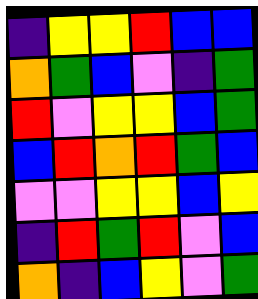[["indigo", "yellow", "yellow", "red", "blue", "blue"], ["orange", "green", "blue", "violet", "indigo", "green"], ["red", "violet", "yellow", "yellow", "blue", "green"], ["blue", "red", "orange", "red", "green", "blue"], ["violet", "violet", "yellow", "yellow", "blue", "yellow"], ["indigo", "red", "green", "red", "violet", "blue"], ["orange", "indigo", "blue", "yellow", "violet", "green"]]